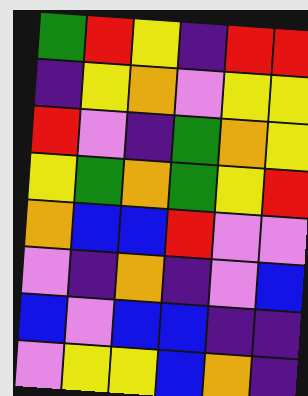[["green", "red", "yellow", "indigo", "red", "red"], ["indigo", "yellow", "orange", "violet", "yellow", "yellow"], ["red", "violet", "indigo", "green", "orange", "yellow"], ["yellow", "green", "orange", "green", "yellow", "red"], ["orange", "blue", "blue", "red", "violet", "violet"], ["violet", "indigo", "orange", "indigo", "violet", "blue"], ["blue", "violet", "blue", "blue", "indigo", "indigo"], ["violet", "yellow", "yellow", "blue", "orange", "indigo"]]